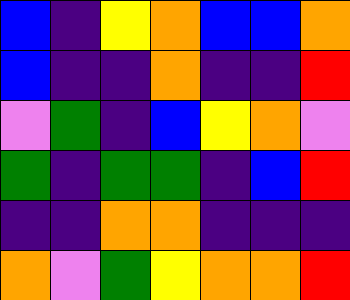[["blue", "indigo", "yellow", "orange", "blue", "blue", "orange"], ["blue", "indigo", "indigo", "orange", "indigo", "indigo", "red"], ["violet", "green", "indigo", "blue", "yellow", "orange", "violet"], ["green", "indigo", "green", "green", "indigo", "blue", "red"], ["indigo", "indigo", "orange", "orange", "indigo", "indigo", "indigo"], ["orange", "violet", "green", "yellow", "orange", "orange", "red"]]